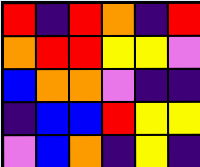[["red", "indigo", "red", "orange", "indigo", "red"], ["orange", "red", "red", "yellow", "yellow", "violet"], ["blue", "orange", "orange", "violet", "indigo", "indigo"], ["indigo", "blue", "blue", "red", "yellow", "yellow"], ["violet", "blue", "orange", "indigo", "yellow", "indigo"]]